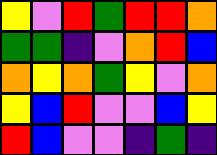[["yellow", "violet", "red", "green", "red", "red", "orange"], ["green", "green", "indigo", "violet", "orange", "red", "blue"], ["orange", "yellow", "orange", "green", "yellow", "violet", "orange"], ["yellow", "blue", "red", "violet", "violet", "blue", "yellow"], ["red", "blue", "violet", "violet", "indigo", "green", "indigo"]]